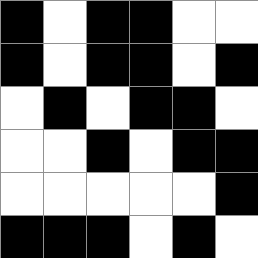[["black", "white", "black", "black", "white", "white"], ["black", "white", "black", "black", "white", "black"], ["white", "black", "white", "black", "black", "white"], ["white", "white", "black", "white", "black", "black"], ["white", "white", "white", "white", "white", "black"], ["black", "black", "black", "white", "black", "white"]]